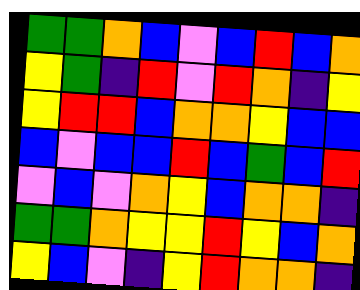[["green", "green", "orange", "blue", "violet", "blue", "red", "blue", "orange"], ["yellow", "green", "indigo", "red", "violet", "red", "orange", "indigo", "yellow"], ["yellow", "red", "red", "blue", "orange", "orange", "yellow", "blue", "blue"], ["blue", "violet", "blue", "blue", "red", "blue", "green", "blue", "red"], ["violet", "blue", "violet", "orange", "yellow", "blue", "orange", "orange", "indigo"], ["green", "green", "orange", "yellow", "yellow", "red", "yellow", "blue", "orange"], ["yellow", "blue", "violet", "indigo", "yellow", "red", "orange", "orange", "indigo"]]